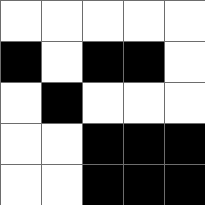[["white", "white", "white", "white", "white"], ["black", "white", "black", "black", "white"], ["white", "black", "white", "white", "white"], ["white", "white", "black", "black", "black"], ["white", "white", "black", "black", "black"]]